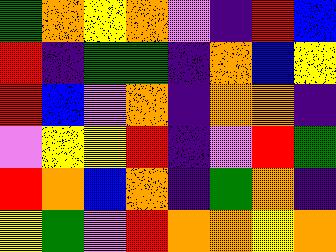[["green", "orange", "yellow", "orange", "violet", "indigo", "red", "blue"], ["red", "indigo", "green", "green", "indigo", "orange", "blue", "yellow"], ["red", "blue", "violet", "orange", "indigo", "orange", "orange", "indigo"], ["violet", "yellow", "yellow", "red", "indigo", "violet", "red", "green"], ["red", "orange", "blue", "orange", "indigo", "green", "orange", "indigo"], ["yellow", "green", "violet", "red", "orange", "orange", "yellow", "orange"]]